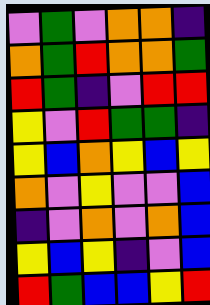[["violet", "green", "violet", "orange", "orange", "indigo"], ["orange", "green", "red", "orange", "orange", "green"], ["red", "green", "indigo", "violet", "red", "red"], ["yellow", "violet", "red", "green", "green", "indigo"], ["yellow", "blue", "orange", "yellow", "blue", "yellow"], ["orange", "violet", "yellow", "violet", "violet", "blue"], ["indigo", "violet", "orange", "violet", "orange", "blue"], ["yellow", "blue", "yellow", "indigo", "violet", "blue"], ["red", "green", "blue", "blue", "yellow", "red"]]